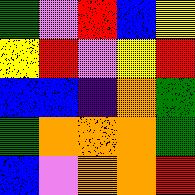[["green", "violet", "red", "blue", "yellow"], ["yellow", "red", "violet", "yellow", "red"], ["blue", "blue", "indigo", "orange", "green"], ["green", "orange", "orange", "orange", "green"], ["blue", "violet", "orange", "orange", "red"]]